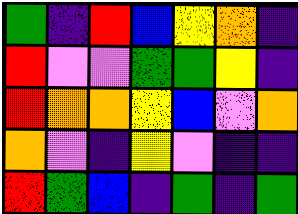[["green", "indigo", "red", "blue", "yellow", "orange", "indigo"], ["red", "violet", "violet", "green", "green", "yellow", "indigo"], ["red", "orange", "orange", "yellow", "blue", "violet", "orange"], ["orange", "violet", "indigo", "yellow", "violet", "indigo", "indigo"], ["red", "green", "blue", "indigo", "green", "indigo", "green"]]